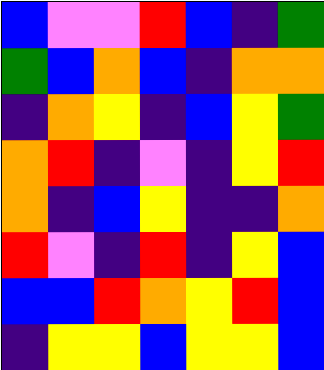[["blue", "violet", "violet", "red", "blue", "indigo", "green"], ["green", "blue", "orange", "blue", "indigo", "orange", "orange"], ["indigo", "orange", "yellow", "indigo", "blue", "yellow", "green"], ["orange", "red", "indigo", "violet", "indigo", "yellow", "red"], ["orange", "indigo", "blue", "yellow", "indigo", "indigo", "orange"], ["red", "violet", "indigo", "red", "indigo", "yellow", "blue"], ["blue", "blue", "red", "orange", "yellow", "red", "blue"], ["indigo", "yellow", "yellow", "blue", "yellow", "yellow", "blue"]]